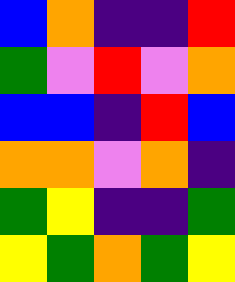[["blue", "orange", "indigo", "indigo", "red"], ["green", "violet", "red", "violet", "orange"], ["blue", "blue", "indigo", "red", "blue"], ["orange", "orange", "violet", "orange", "indigo"], ["green", "yellow", "indigo", "indigo", "green"], ["yellow", "green", "orange", "green", "yellow"]]